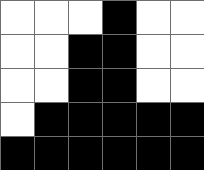[["white", "white", "white", "black", "white", "white"], ["white", "white", "black", "black", "white", "white"], ["white", "white", "black", "black", "white", "white"], ["white", "black", "black", "black", "black", "black"], ["black", "black", "black", "black", "black", "black"]]